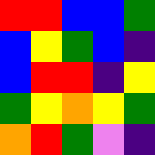[["red", "red", "blue", "blue", "green"], ["blue", "yellow", "green", "blue", "indigo"], ["blue", "red", "red", "indigo", "yellow"], ["green", "yellow", "orange", "yellow", "green"], ["orange", "red", "green", "violet", "indigo"]]